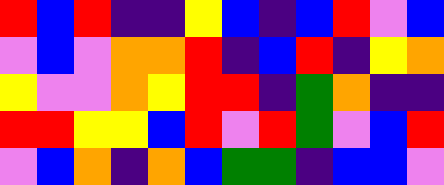[["red", "blue", "red", "indigo", "indigo", "yellow", "blue", "indigo", "blue", "red", "violet", "blue"], ["violet", "blue", "violet", "orange", "orange", "red", "indigo", "blue", "red", "indigo", "yellow", "orange"], ["yellow", "violet", "violet", "orange", "yellow", "red", "red", "indigo", "green", "orange", "indigo", "indigo"], ["red", "red", "yellow", "yellow", "blue", "red", "violet", "red", "green", "violet", "blue", "red"], ["violet", "blue", "orange", "indigo", "orange", "blue", "green", "green", "indigo", "blue", "blue", "violet"]]